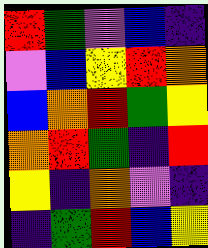[["red", "green", "violet", "blue", "indigo"], ["violet", "blue", "yellow", "red", "orange"], ["blue", "orange", "red", "green", "yellow"], ["orange", "red", "green", "indigo", "red"], ["yellow", "indigo", "orange", "violet", "indigo"], ["indigo", "green", "red", "blue", "yellow"]]